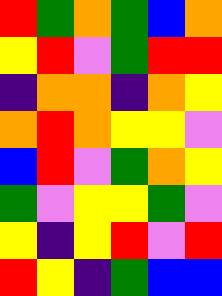[["red", "green", "orange", "green", "blue", "orange"], ["yellow", "red", "violet", "green", "red", "red"], ["indigo", "orange", "orange", "indigo", "orange", "yellow"], ["orange", "red", "orange", "yellow", "yellow", "violet"], ["blue", "red", "violet", "green", "orange", "yellow"], ["green", "violet", "yellow", "yellow", "green", "violet"], ["yellow", "indigo", "yellow", "red", "violet", "red"], ["red", "yellow", "indigo", "green", "blue", "blue"]]